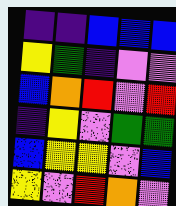[["indigo", "indigo", "blue", "blue", "blue"], ["yellow", "green", "indigo", "violet", "violet"], ["blue", "orange", "red", "violet", "red"], ["indigo", "yellow", "violet", "green", "green"], ["blue", "yellow", "yellow", "violet", "blue"], ["yellow", "violet", "red", "orange", "violet"]]